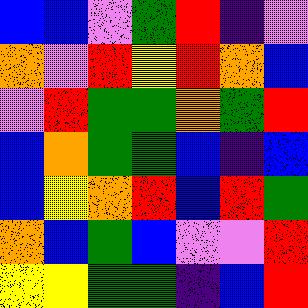[["blue", "blue", "violet", "green", "red", "indigo", "violet"], ["orange", "violet", "red", "yellow", "red", "orange", "blue"], ["violet", "red", "green", "green", "orange", "green", "red"], ["blue", "orange", "green", "green", "blue", "indigo", "blue"], ["blue", "yellow", "orange", "red", "blue", "red", "green"], ["orange", "blue", "green", "blue", "violet", "violet", "red"], ["yellow", "yellow", "green", "green", "indigo", "blue", "red"]]